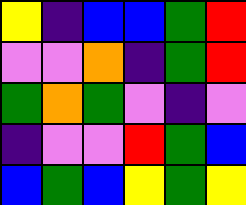[["yellow", "indigo", "blue", "blue", "green", "red"], ["violet", "violet", "orange", "indigo", "green", "red"], ["green", "orange", "green", "violet", "indigo", "violet"], ["indigo", "violet", "violet", "red", "green", "blue"], ["blue", "green", "blue", "yellow", "green", "yellow"]]